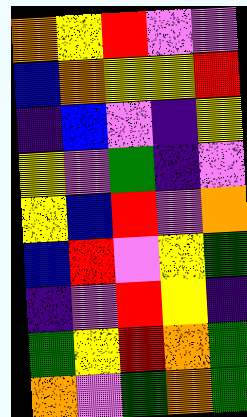[["orange", "yellow", "red", "violet", "violet"], ["blue", "orange", "yellow", "yellow", "red"], ["indigo", "blue", "violet", "indigo", "yellow"], ["yellow", "violet", "green", "indigo", "violet"], ["yellow", "blue", "red", "violet", "orange"], ["blue", "red", "violet", "yellow", "green"], ["indigo", "violet", "red", "yellow", "indigo"], ["green", "yellow", "red", "orange", "green"], ["orange", "violet", "green", "orange", "green"]]